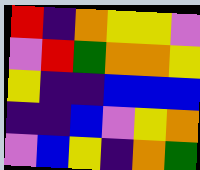[["red", "indigo", "orange", "yellow", "yellow", "violet"], ["violet", "red", "green", "orange", "orange", "yellow"], ["yellow", "indigo", "indigo", "blue", "blue", "blue"], ["indigo", "indigo", "blue", "violet", "yellow", "orange"], ["violet", "blue", "yellow", "indigo", "orange", "green"]]